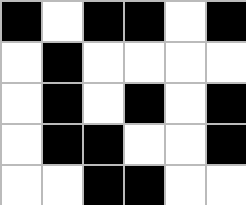[["black", "white", "black", "black", "white", "black"], ["white", "black", "white", "white", "white", "white"], ["white", "black", "white", "black", "white", "black"], ["white", "black", "black", "white", "white", "black"], ["white", "white", "black", "black", "white", "white"]]